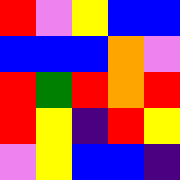[["red", "violet", "yellow", "blue", "blue"], ["blue", "blue", "blue", "orange", "violet"], ["red", "green", "red", "orange", "red"], ["red", "yellow", "indigo", "red", "yellow"], ["violet", "yellow", "blue", "blue", "indigo"]]